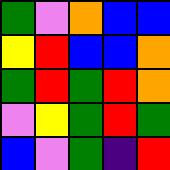[["green", "violet", "orange", "blue", "blue"], ["yellow", "red", "blue", "blue", "orange"], ["green", "red", "green", "red", "orange"], ["violet", "yellow", "green", "red", "green"], ["blue", "violet", "green", "indigo", "red"]]